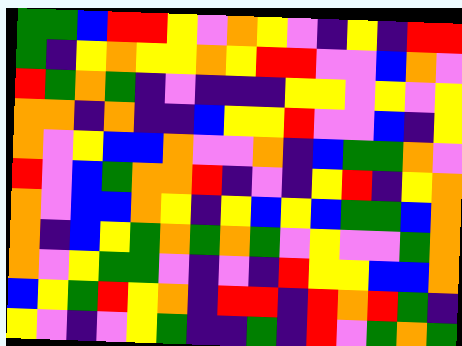[["green", "green", "blue", "red", "red", "yellow", "violet", "orange", "yellow", "violet", "indigo", "yellow", "indigo", "red", "red"], ["green", "indigo", "yellow", "orange", "yellow", "yellow", "orange", "yellow", "red", "red", "violet", "violet", "blue", "orange", "violet"], ["red", "green", "orange", "green", "indigo", "violet", "indigo", "indigo", "indigo", "yellow", "yellow", "violet", "yellow", "violet", "yellow"], ["orange", "orange", "indigo", "orange", "indigo", "indigo", "blue", "yellow", "yellow", "red", "violet", "violet", "blue", "indigo", "yellow"], ["orange", "violet", "yellow", "blue", "blue", "orange", "violet", "violet", "orange", "indigo", "blue", "green", "green", "orange", "violet"], ["red", "violet", "blue", "green", "orange", "orange", "red", "indigo", "violet", "indigo", "yellow", "red", "indigo", "yellow", "orange"], ["orange", "violet", "blue", "blue", "orange", "yellow", "indigo", "yellow", "blue", "yellow", "blue", "green", "green", "blue", "orange"], ["orange", "indigo", "blue", "yellow", "green", "orange", "green", "orange", "green", "violet", "yellow", "violet", "violet", "green", "orange"], ["orange", "violet", "yellow", "green", "green", "violet", "indigo", "violet", "indigo", "red", "yellow", "yellow", "blue", "blue", "orange"], ["blue", "yellow", "green", "red", "yellow", "orange", "indigo", "red", "red", "indigo", "red", "orange", "red", "green", "indigo"], ["yellow", "violet", "indigo", "violet", "yellow", "green", "indigo", "indigo", "green", "indigo", "red", "violet", "green", "orange", "green"]]